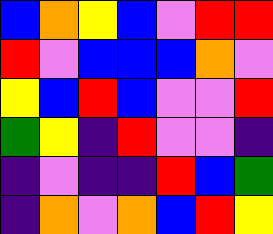[["blue", "orange", "yellow", "blue", "violet", "red", "red"], ["red", "violet", "blue", "blue", "blue", "orange", "violet"], ["yellow", "blue", "red", "blue", "violet", "violet", "red"], ["green", "yellow", "indigo", "red", "violet", "violet", "indigo"], ["indigo", "violet", "indigo", "indigo", "red", "blue", "green"], ["indigo", "orange", "violet", "orange", "blue", "red", "yellow"]]